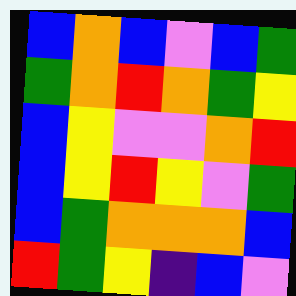[["blue", "orange", "blue", "violet", "blue", "green"], ["green", "orange", "red", "orange", "green", "yellow"], ["blue", "yellow", "violet", "violet", "orange", "red"], ["blue", "yellow", "red", "yellow", "violet", "green"], ["blue", "green", "orange", "orange", "orange", "blue"], ["red", "green", "yellow", "indigo", "blue", "violet"]]